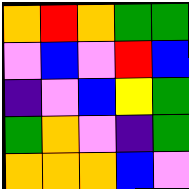[["orange", "red", "orange", "green", "green"], ["violet", "blue", "violet", "red", "blue"], ["indigo", "violet", "blue", "yellow", "green"], ["green", "orange", "violet", "indigo", "green"], ["orange", "orange", "orange", "blue", "violet"]]